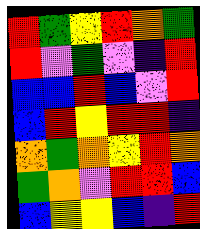[["red", "green", "yellow", "red", "orange", "green"], ["red", "violet", "green", "violet", "indigo", "red"], ["blue", "blue", "red", "blue", "violet", "red"], ["blue", "red", "yellow", "red", "red", "indigo"], ["orange", "green", "orange", "yellow", "red", "orange"], ["green", "orange", "violet", "red", "red", "blue"], ["blue", "yellow", "yellow", "blue", "indigo", "red"]]